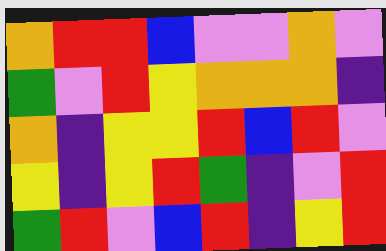[["orange", "red", "red", "blue", "violet", "violet", "orange", "violet"], ["green", "violet", "red", "yellow", "orange", "orange", "orange", "indigo"], ["orange", "indigo", "yellow", "yellow", "red", "blue", "red", "violet"], ["yellow", "indigo", "yellow", "red", "green", "indigo", "violet", "red"], ["green", "red", "violet", "blue", "red", "indigo", "yellow", "red"]]